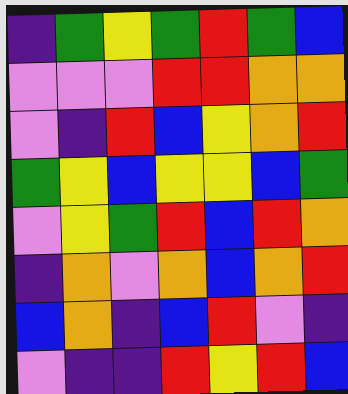[["indigo", "green", "yellow", "green", "red", "green", "blue"], ["violet", "violet", "violet", "red", "red", "orange", "orange"], ["violet", "indigo", "red", "blue", "yellow", "orange", "red"], ["green", "yellow", "blue", "yellow", "yellow", "blue", "green"], ["violet", "yellow", "green", "red", "blue", "red", "orange"], ["indigo", "orange", "violet", "orange", "blue", "orange", "red"], ["blue", "orange", "indigo", "blue", "red", "violet", "indigo"], ["violet", "indigo", "indigo", "red", "yellow", "red", "blue"]]